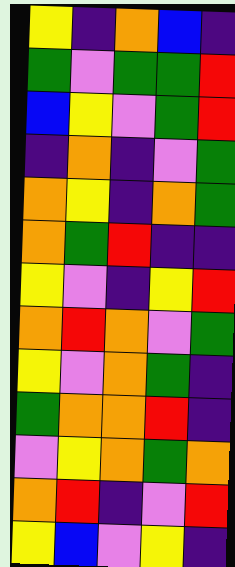[["yellow", "indigo", "orange", "blue", "indigo"], ["green", "violet", "green", "green", "red"], ["blue", "yellow", "violet", "green", "red"], ["indigo", "orange", "indigo", "violet", "green"], ["orange", "yellow", "indigo", "orange", "green"], ["orange", "green", "red", "indigo", "indigo"], ["yellow", "violet", "indigo", "yellow", "red"], ["orange", "red", "orange", "violet", "green"], ["yellow", "violet", "orange", "green", "indigo"], ["green", "orange", "orange", "red", "indigo"], ["violet", "yellow", "orange", "green", "orange"], ["orange", "red", "indigo", "violet", "red"], ["yellow", "blue", "violet", "yellow", "indigo"]]